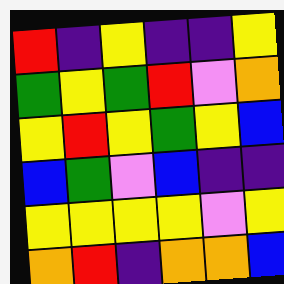[["red", "indigo", "yellow", "indigo", "indigo", "yellow"], ["green", "yellow", "green", "red", "violet", "orange"], ["yellow", "red", "yellow", "green", "yellow", "blue"], ["blue", "green", "violet", "blue", "indigo", "indigo"], ["yellow", "yellow", "yellow", "yellow", "violet", "yellow"], ["orange", "red", "indigo", "orange", "orange", "blue"]]